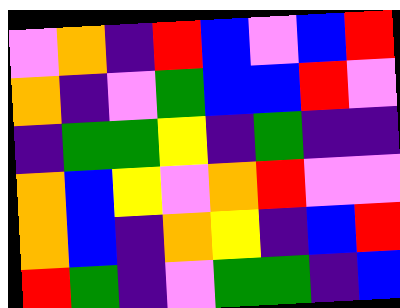[["violet", "orange", "indigo", "red", "blue", "violet", "blue", "red"], ["orange", "indigo", "violet", "green", "blue", "blue", "red", "violet"], ["indigo", "green", "green", "yellow", "indigo", "green", "indigo", "indigo"], ["orange", "blue", "yellow", "violet", "orange", "red", "violet", "violet"], ["orange", "blue", "indigo", "orange", "yellow", "indigo", "blue", "red"], ["red", "green", "indigo", "violet", "green", "green", "indigo", "blue"]]